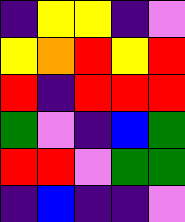[["indigo", "yellow", "yellow", "indigo", "violet"], ["yellow", "orange", "red", "yellow", "red"], ["red", "indigo", "red", "red", "red"], ["green", "violet", "indigo", "blue", "green"], ["red", "red", "violet", "green", "green"], ["indigo", "blue", "indigo", "indigo", "violet"]]